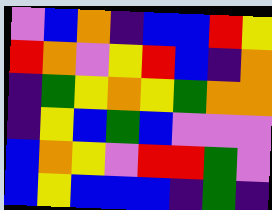[["violet", "blue", "orange", "indigo", "blue", "blue", "red", "yellow"], ["red", "orange", "violet", "yellow", "red", "blue", "indigo", "orange"], ["indigo", "green", "yellow", "orange", "yellow", "green", "orange", "orange"], ["indigo", "yellow", "blue", "green", "blue", "violet", "violet", "violet"], ["blue", "orange", "yellow", "violet", "red", "red", "green", "violet"], ["blue", "yellow", "blue", "blue", "blue", "indigo", "green", "indigo"]]